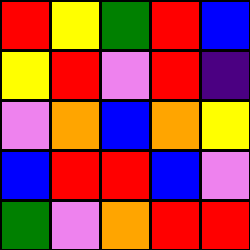[["red", "yellow", "green", "red", "blue"], ["yellow", "red", "violet", "red", "indigo"], ["violet", "orange", "blue", "orange", "yellow"], ["blue", "red", "red", "blue", "violet"], ["green", "violet", "orange", "red", "red"]]